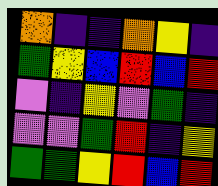[["orange", "indigo", "indigo", "orange", "yellow", "indigo"], ["green", "yellow", "blue", "red", "blue", "red"], ["violet", "indigo", "yellow", "violet", "green", "indigo"], ["violet", "violet", "green", "red", "indigo", "yellow"], ["green", "green", "yellow", "red", "blue", "red"]]